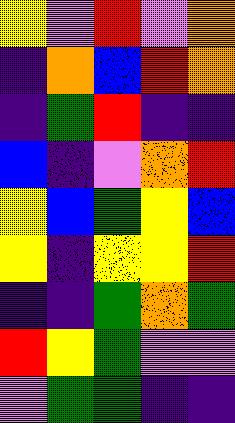[["yellow", "violet", "red", "violet", "orange"], ["indigo", "orange", "blue", "red", "orange"], ["indigo", "green", "red", "indigo", "indigo"], ["blue", "indigo", "violet", "orange", "red"], ["yellow", "blue", "green", "yellow", "blue"], ["yellow", "indigo", "yellow", "yellow", "red"], ["indigo", "indigo", "green", "orange", "green"], ["red", "yellow", "green", "violet", "violet"], ["violet", "green", "green", "indigo", "indigo"]]